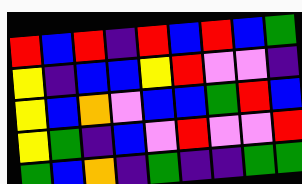[["red", "blue", "red", "indigo", "red", "blue", "red", "blue", "green"], ["yellow", "indigo", "blue", "blue", "yellow", "red", "violet", "violet", "indigo"], ["yellow", "blue", "orange", "violet", "blue", "blue", "green", "red", "blue"], ["yellow", "green", "indigo", "blue", "violet", "red", "violet", "violet", "red"], ["green", "blue", "orange", "indigo", "green", "indigo", "indigo", "green", "green"]]